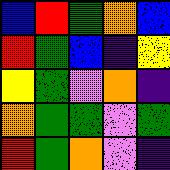[["blue", "red", "green", "orange", "blue"], ["red", "green", "blue", "indigo", "yellow"], ["yellow", "green", "violet", "orange", "indigo"], ["orange", "green", "green", "violet", "green"], ["red", "green", "orange", "violet", "indigo"]]